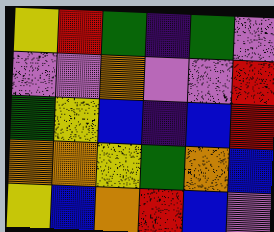[["yellow", "red", "green", "indigo", "green", "violet"], ["violet", "violet", "orange", "violet", "violet", "red"], ["green", "yellow", "blue", "indigo", "blue", "red"], ["orange", "orange", "yellow", "green", "orange", "blue"], ["yellow", "blue", "orange", "red", "blue", "violet"]]